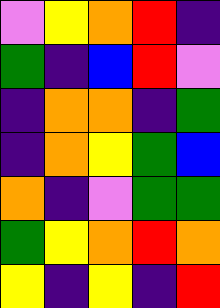[["violet", "yellow", "orange", "red", "indigo"], ["green", "indigo", "blue", "red", "violet"], ["indigo", "orange", "orange", "indigo", "green"], ["indigo", "orange", "yellow", "green", "blue"], ["orange", "indigo", "violet", "green", "green"], ["green", "yellow", "orange", "red", "orange"], ["yellow", "indigo", "yellow", "indigo", "red"]]